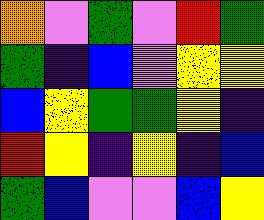[["orange", "violet", "green", "violet", "red", "green"], ["green", "indigo", "blue", "violet", "yellow", "yellow"], ["blue", "yellow", "green", "green", "yellow", "indigo"], ["red", "yellow", "indigo", "yellow", "indigo", "blue"], ["green", "blue", "violet", "violet", "blue", "yellow"]]